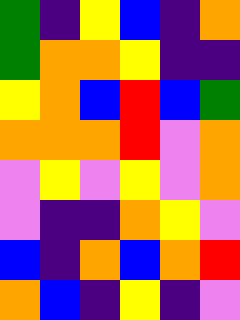[["green", "indigo", "yellow", "blue", "indigo", "orange"], ["green", "orange", "orange", "yellow", "indigo", "indigo"], ["yellow", "orange", "blue", "red", "blue", "green"], ["orange", "orange", "orange", "red", "violet", "orange"], ["violet", "yellow", "violet", "yellow", "violet", "orange"], ["violet", "indigo", "indigo", "orange", "yellow", "violet"], ["blue", "indigo", "orange", "blue", "orange", "red"], ["orange", "blue", "indigo", "yellow", "indigo", "violet"]]